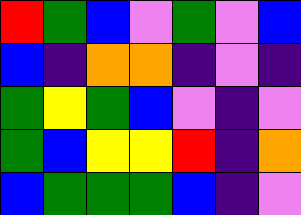[["red", "green", "blue", "violet", "green", "violet", "blue"], ["blue", "indigo", "orange", "orange", "indigo", "violet", "indigo"], ["green", "yellow", "green", "blue", "violet", "indigo", "violet"], ["green", "blue", "yellow", "yellow", "red", "indigo", "orange"], ["blue", "green", "green", "green", "blue", "indigo", "violet"]]